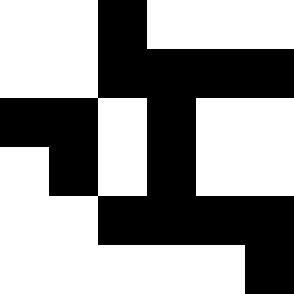[["white", "white", "black", "white", "white", "white"], ["white", "white", "black", "black", "black", "black"], ["black", "black", "white", "black", "white", "white"], ["white", "black", "white", "black", "white", "white"], ["white", "white", "black", "black", "black", "black"], ["white", "white", "white", "white", "white", "black"]]